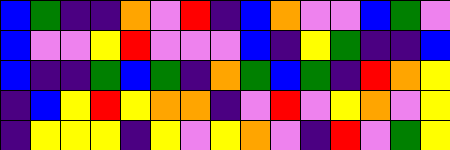[["blue", "green", "indigo", "indigo", "orange", "violet", "red", "indigo", "blue", "orange", "violet", "violet", "blue", "green", "violet"], ["blue", "violet", "violet", "yellow", "red", "violet", "violet", "violet", "blue", "indigo", "yellow", "green", "indigo", "indigo", "blue"], ["blue", "indigo", "indigo", "green", "blue", "green", "indigo", "orange", "green", "blue", "green", "indigo", "red", "orange", "yellow"], ["indigo", "blue", "yellow", "red", "yellow", "orange", "orange", "indigo", "violet", "red", "violet", "yellow", "orange", "violet", "yellow"], ["indigo", "yellow", "yellow", "yellow", "indigo", "yellow", "violet", "yellow", "orange", "violet", "indigo", "red", "violet", "green", "yellow"]]